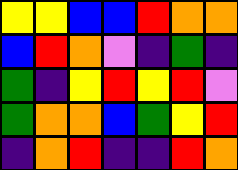[["yellow", "yellow", "blue", "blue", "red", "orange", "orange"], ["blue", "red", "orange", "violet", "indigo", "green", "indigo"], ["green", "indigo", "yellow", "red", "yellow", "red", "violet"], ["green", "orange", "orange", "blue", "green", "yellow", "red"], ["indigo", "orange", "red", "indigo", "indigo", "red", "orange"]]